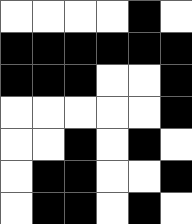[["white", "white", "white", "white", "black", "white"], ["black", "black", "black", "black", "black", "black"], ["black", "black", "black", "white", "white", "black"], ["white", "white", "white", "white", "white", "black"], ["white", "white", "black", "white", "black", "white"], ["white", "black", "black", "white", "white", "black"], ["white", "black", "black", "white", "black", "white"]]